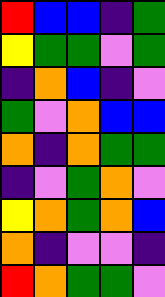[["red", "blue", "blue", "indigo", "green"], ["yellow", "green", "green", "violet", "green"], ["indigo", "orange", "blue", "indigo", "violet"], ["green", "violet", "orange", "blue", "blue"], ["orange", "indigo", "orange", "green", "green"], ["indigo", "violet", "green", "orange", "violet"], ["yellow", "orange", "green", "orange", "blue"], ["orange", "indigo", "violet", "violet", "indigo"], ["red", "orange", "green", "green", "violet"]]